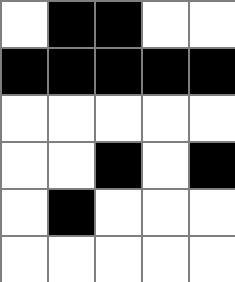[["white", "black", "black", "white", "white"], ["black", "black", "black", "black", "black"], ["white", "white", "white", "white", "white"], ["white", "white", "black", "white", "black"], ["white", "black", "white", "white", "white"], ["white", "white", "white", "white", "white"]]